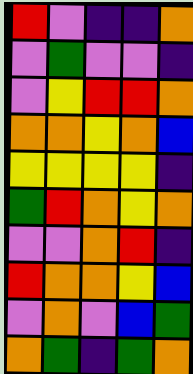[["red", "violet", "indigo", "indigo", "orange"], ["violet", "green", "violet", "violet", "indigo"], ["violet", "yellow", "red", "red", "orange"], ["orange", "orange", "yellow", "orange", "blue"], ["yellow", "yellow", "yellow", "yellow", "indigo"], ["green", "red", "orange", "yellow", "orange"], ["violet", "violet", "orange", "red", "indigo"], ["red", "orange", "orange", "yellow", "blue"], ["violet", "orange", "violet", "blue", "green"], ["orange", "green", "indigo", "green", "orange"]]